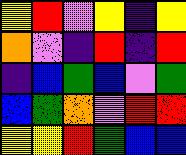[["yellow", "red", "violet", "yellow", "indigo", "yellow"], ["orange", "violet", "indigo", "red", "indigo", "red"], ["indigo", "blue", "green", "blue", "violet", "green"], ["blue", "green", "orange", "violet", "red", "red"], ["yellow", "yellow", "red", "green", "blue", "blue"]]